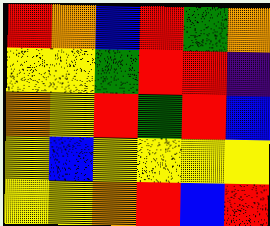[["red", "orange", "blue", "red", "green", "orange"], ["yellow", "yellow", "green", "red", "red", "indigo"], ["orange", "yellow", "red", "green", "red", "blue"], ["yellow", "blue", "yellow", "yellow", "yellow", "yellow"], ["yellow", "yellow", "orange", "red", "blue", "red"]]